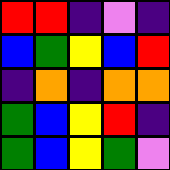[["red", "red", "indigo", "violet", "indigo"], ["blue", "green", "yellow", "blue", "red"], ["indigo", "orange", "indigo", "orange", "orange"], ["green", "blue", "yellow", "red", "indigo"], ["green", "blue", "yellow", "green", "violet"]]